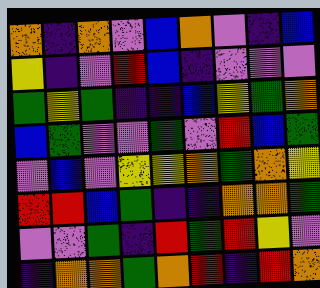[["orange", "indigo", "orange", "violet", "blue", "orange", "violet", "indigo", "blue"], ["yellow", "indigo", "violet", "red", "blue", "indigo", "violet", "violet", "violet"], ["green", "yellow", "green", "indigo", "indigo", "blue", "yellow", "green", "orange"], ["blue", "green", "violet", "violet", "green", "violet", "red", "blue", "green"], ["violet", "blue", "violet", "yellow", "yellow", "orange", "green", "orange", "yellow"], ["red", "red", "blue", "green", "indigo", "indigo", "orange", "orange", "green"], ["violet", "violet", "green", "indigo", "red", "green", "red", "yellow", "violet"], ["indigo", "orange", "orange", "green", "orange", "red", "indigo", "red", "orange"]]